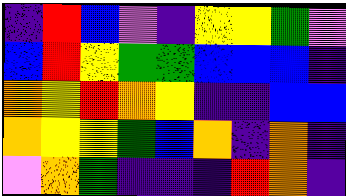[["indigo", "red", "blue", "violet", "indigo", "yellow", "yellow", "green", "violet"], ["blue", "red", "yellow", "green", "green", "blue", "blue", "blue", "indigo"], ["orange", "yellow", "red", "orange", "yellow", "indigo", "indigo", "blue", "blue"], ["orange", "yellow", "yellow", "green", "blue", "orange", "indigo", "orange", "indigo"], ["violet", "orange", "green", "indigo", "indigo", "indigo", "red", "orange", "indigo"]]